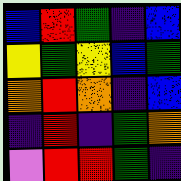[["blue", "red", "green", "indigo", "blue"], ["yellow", "green", "yellow", "blue", "green"], ["orange", "red", "orange", "indigo", "blue"], ["indigo", "red", "indigo", "green", "orange"], ["violet", "red", "red", "green", "indigo"]]